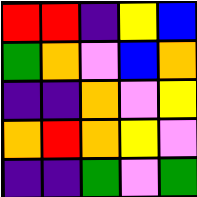[["red", "red", "indigo", "yellow", "blue"], ["green", "orange", "violet", "blue", "orange"], ["indigo", "indigo", "orange", "violet", "yellow"], ["orange", "red", "orange", "yellow", "violet"], ["indigo", "indigo", "green", "violet", "green"]]